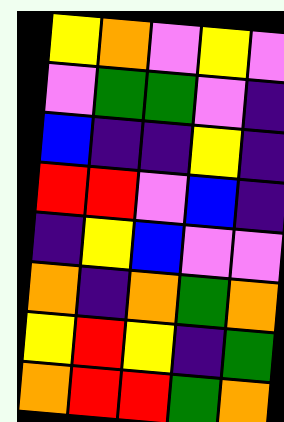[["yellow", "orange", "violet", "yellow", "violet"], ["violet", "green", "green", "violet", "indigo"], ["blue", "indigo", "indigo", "yellow", "indigo"], ["red", "red", "violet", "blue", "indigo"], ["indigo", "yellow", "blue", "violet", "violet"], ["orange", "indigo", "orange", "green", "orange"], ["yellow", "red", "yellow", "indigo", "green"], ["orange", "red", "red", "green", "orange"]]